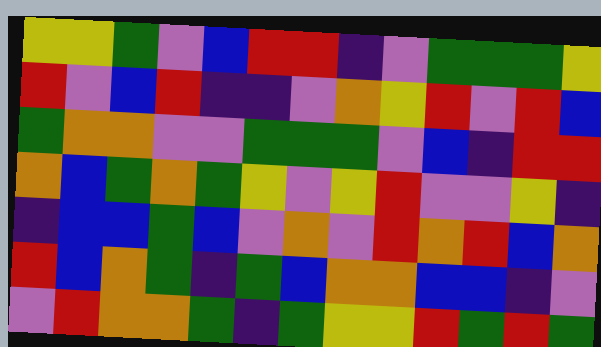[["yellow", "yellow", "green", "violet", "blue", "red", "red", "indigo", "violet", "green", "green", "green", "yellow"], ["red", "violet", "blue", "red", "indigo", "indigo", "violet", "orange", "yellow", "red", "violet", "red", "blue"], ["green", "orange", "orange", "violet", "violet", "green", "green", "green", "violet", "blue", "indigo", "red", "red"], ["orange", "blue", "green", "orange", "green", "yellow", "violet", "yellow", "red", "violet", "violet", "yellow", "indigo"], ["indigo", "blue", "blue", "green", "blue", "violet", "orange", "violet", "red", "orange", "red", "blue", "orange"], ["red", "blue", "orange", "green", "indigo", "green", "blue", "orange", "orange", "blue", "blue", "indigo", "violet"], ["violet", "red", "orange", "orange", "green", "indigo", "green", "yellow", "yellow", "red", "green", "red", "green"]]